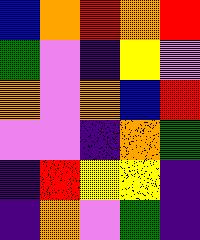[["blue", "orange", "red", "orange", "red"], ["green", "violet", "indigo", "yellow", "violet"], ["orange", "violet", "orange", "blue", "red"], ["violet", "violet", "indigo", "orange", "green"], ["indigo", "red", "yellow", "yellow", "indigo"], ["indigo", "orange", "violet", "green", "indigo"]]